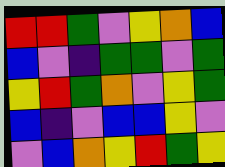[["red", "red", "green", "violet", "yellow", "orange", "blue"], ["blue", "violet", "indigo", "green", "green", "violet", "green"], ["yellow", "red", "green", "orange", "violet", "yellow", "green"], ["blue", "indigo", "violet", "blue", "blue", "yellow", "violet"], ["violet", "blue", "orange", "yellow", "red", "green", "yellow"]]